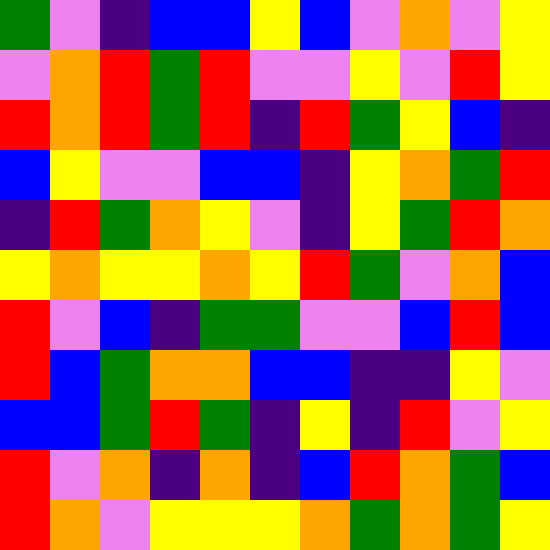[["green", "violet", "indigo", "blue", "blue", "yellow", "blue", "violet", "orange", "violet", "yellow"], ["violet", "orange", "red", "green", "red", "violet", "violet", "yellow", "violet", "red", "yellow"], ["red", "orange", "red", "green", "red", "indigo", "red", "green", "yellow", "blue", "indigo"], ["blue", "yellow", "violet", "violet", "blue", "blue", "indigo", "yellow", "orange", "green", "red"], ["indigo", "red", "green", "orange", "yellow", "violet", "indigo", "yellow", "green", "red", "orange"], ["yellow", "orange", "yellow", "yellow", "orange", "yellow", "red", "green", "violet", "orange", "blue"], ["red", "violet", "blue", "indigo", "green", "green", "violet", "violet", "blue", "red", "blue"], ["red", "blue", "green", "orange", "orange", "blue", "blue", "indigo", "indigo", "yellow", "violet"], ["blue", "blue", "green", "red", "green", "indigo", "yellow", "indigo", "red", "violet", "yellow"], ["red", "violet", "orange", "indigo", "orange", "indigo", "blue", "red", "orange", "green", "blue"], ["red", "orange", "violet", "yellow", "yellow", "yellow", "orange", "green", "orange", "green", "yellow"]]